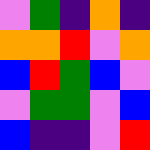[["violet", "green", "indigo", "orange", "indigo"], ["orange", "orange", "red", "violet", "orange"], ["blue", "red", "green", "blue", "violet"], ["violet", "green", "green", "violet", "blue"], ["blue", "indigo", "indigo", "violet", "red"]]